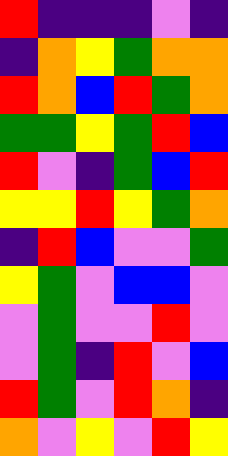[["red", "indigo", "indigo", "indigo", "violet", "indigo"], ["indigo", "orange", "yellow", "green", "orange", "orange"], ["red", "orange", "blue", "red", "green", "orange"], ["green", "green", "yellow", "green", "red", "blue"], ["red", "violet", "indigo", "green", "blue", "red"], ["yellow", "yellow", "red", "yellow", "green", "orange"], ["indigo", "red", "blue", "violet", "violet", "green"], ["yellow", "green", "violet", "blue", "blue", "violet"], ["violet", "green", "violet", "violet", "red", "violet"], ["violet", "green", "indigo", "red", "violet", "blue"], ["red", "green", "violet", "red", "orange", "indigo"], ["orange", "violet", "yellow", "violet", "red", "yellow"]]